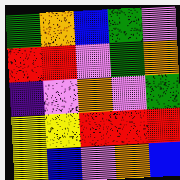[["green", "orange", "blue", "green", "violet"], ["red", "red", "violet", "green", "orange"], ["indigo", "violet", "orange", "violet", "green"], ["yellow", "yellow", "red", "red", "red"], ["yellow", "blue", "violet", "orange", "blue"]]